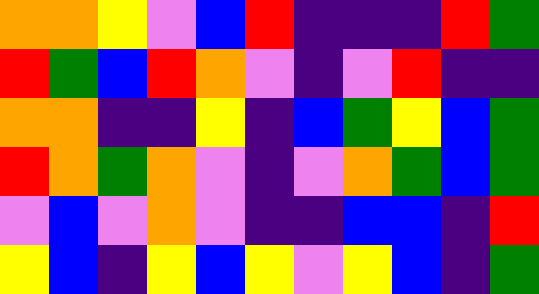[["orange", "orange", "yellow", "violet", "blue", "red", "indigo", "indigo", "indigo", "red", "green"], ["red", "green", "blue", "red", "orange", "violet", "indigo", "violet", "red", "indigo", "indigo"], ["orange", "orange", "indigo", "indigo", "yellow", "indigo", "blue", "green", "yellow", "blue", "green"], ["red", "orange", "green", "orange", "violet", "indigo", "violet", "orange", "green", "blue", "green"], ["violet", "blue", "violet", "orange", "violet", "indigo", "indigo", "blue", "blue", "indigo", "red"], ["yellow", "blue", "indigo", "yellow", "blue", "yellow", "violet", "yellow", "blue", "indigo", "green"]]